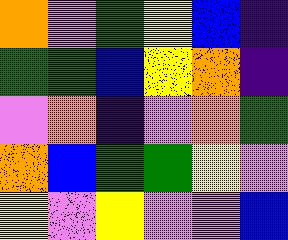[["orange", "violet", "green", "yellow", "blue", "indigo"], ["green", "green", "blue", "yellow", "orange", "indigo"], ["violet", "orange", "indigo", "violet", "orange", "green"], ["orange", "blue", "green", "green", "yellow", "violet"], ["yellow", "violet", "yellow", "violet", "violet", "blue"]]